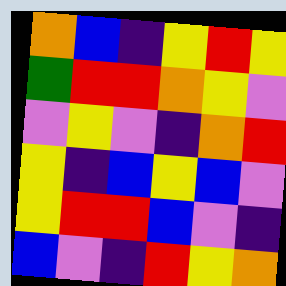[["orange", "blue", "indigo", "yellow", "red", "yellow"], ["green", "red", "red", "orange", "yellow", "violet"], ["violet", "yellow", "violet", "indigo", "orange", "red"], ["yellow", "indigo", "blue", "yellow", "blue", "violet"], ["yellow", "red", "red", "blue", "violet", "indigo"], ["blue", "violet", "indigo", "red", "yellow", "orange"]]